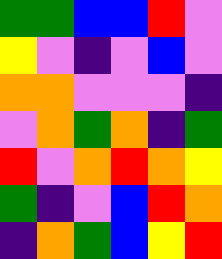[["green", "green", "blue", "blue", "red", "violet"], ["yellow", "violet", "indigo", "violet", "blue", "violet"], ["orange", "orange", "violet", "violet", "violet", "indigo"], ["violet", "orange", "green", "orange", "indigo", "green"], ["red", "violet", "orange", "red", "orange", "yellow"], ["green", "indigo", "violet", "blue", "red", "orange"], ["indigo", "orange", "green", "blue", "yellow", "red"]]